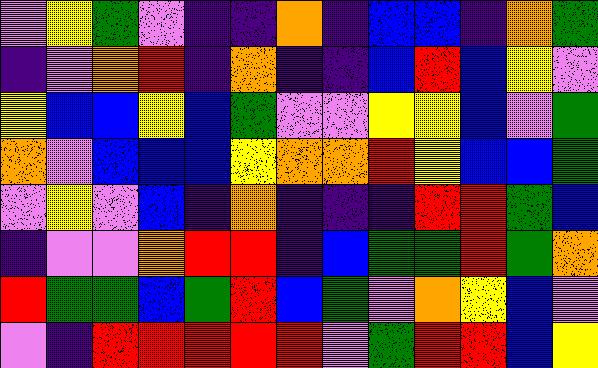[["violet", "yellow", "green", "violet", "indigo", "indigo", "orange", "indigo", "blue", "blue", "indigo", "orange", "green"], ["indigo", "violet", "orange", "red", "indigo", "orange", "indigo", "indigo", "blue", "red", "blue", "yellow", "violet"], ["yellow", "blue", "blue", "yellow", "blue", "green", "violet", "violet", "yellow", "yellow", "blue", "violet", "green"], ["orange", "violet", "blue", "blue", "blue", "yellow", "orange", "orange", "red", "yellow", "blue", "blue", "green"], ["violet", "yellow", "violet", "blue", "indigo", "orange", "indigo", "indigo", "indigo", "red", "red", "green", "blue"], ["indigo", "violet", "violet", "orange", "red", "red", "indigo", "blue", "green", "green", "red", "green", "orange"], ["red", "green", "green", "blue", "green", "red", "blue", "green", "violet", "orange", "yellow", "blue", "violet"], ["violet", "indigo", "red", "red", "red", "red", "red", "violet", "green", "red", "red", "blue", "yellow"]]